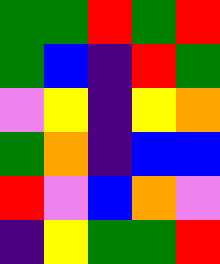[["green", "green", "red", "green", "red"], ["green", "blue", "indigo", "red", "green"], ["violet", "yellow", "indigo", "yellow", "orange"], ["green", "orange", "indigo", "blue", "blue"], ["red", "violet", "blue", "orange", "violet"], ["indigo", "yellow", "green", "green", "red"]]